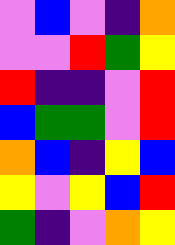[["violet", "blue", "violet", "indigo", "orange"], ["violet", "violet", "red", "green", "yellow"], ["red", "indigo", "indigo", "violet", "red"], ["blue", "green", "green", "violet", "red"], ["orange", "blue", "indigo", "yellow", "blue"], ["yellow", "violet", "yellow", "blue", "red"], ["green", "indigo", "violet", "orange", "yellow"]]